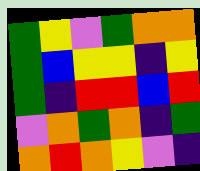[["green", "yellow", "violet", "green", "orange", "orange"], ["green", "blue", "yellow", "yellow", "indigo", "yellow"], ["green", "indigo", "red", "red", "blue", "red"], ["violet", "orange", "green", "orange", "indigo", "green"], ["orange", "red", "orange", "yellow", "violet", "indigo"]]